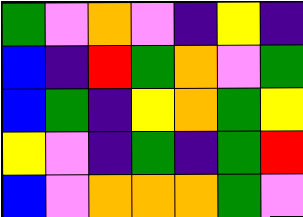[["green", "violet", "orange", "violet", "indigo", "yellow", "indigo"], ["blue", "indigo", "red", "green", "orange", "violet", "green"], ["blue", "green", "indigo", "yellow", "orange", "green", "yellow"], ["yellow", "violet", "indigo", "green", "indigo", "green", "red"], ["blue", "violet", "orange", "orange", "orange", "green", "violet"]]